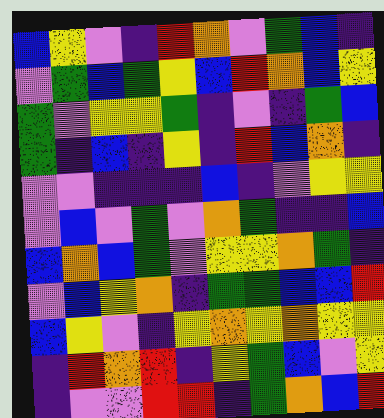[["blue", "yellow", "violet", "indigo", "red", "orange", "violet", "green", "blue", "indigo"], ["violet", "green", "blue", "green", "yellow", "blue", "red", "orange", "blue", "yellow"], ["green", "violet", "yellow", "yellow", "green", "indigo", "violet", "indigo", "green", "blue"], ["green", "indigo", "blue", "indigo", "yellow", "indigo", "red", "blue", "orange", "indigo"], ["violet", "violet", "indigo", "indigo", "indigo", "blue", "indigo", "violet", "yellow", "yellow"], ["violet", "blue", "violet", "green", "violet", "orange", "green", "indigo", "indigo", "blue"], ["blue", "orange", "blue", "green", "violet", "yellow", "yellow", "orange", "green", "indigo"], ["violet", "blue", "yellow", "orange", "indigo", "green", "green", "blue", "blue", "red"], ["blue", "yellow", "violet", "indigo", "yellow", "orange", "yellow", "orange", "yellow", "yellow"], ["indigo", "red", "orange", "red", "indigo", "yellow", "green", "blue", "violet", "yellow"], ["indigo", "violet", "violet", "red", "red", "indigo", "green", "orange", "blue", "red"]]